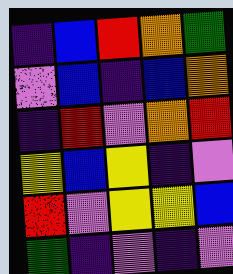[["indigo", "blue", "red", "orange", "green"], ["violet", "blue", "indigo", "blue", "orange"], ["indigo", "red", "violet", "orange", "red"], ["yellow", "blue", "yellow", "indigo", "violet"], ["red", "violet", "yellow", "yellow", "blue"], ["green", "indigo", "violet", "indigo", "violet"]]